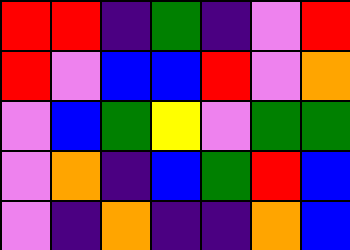[["red", "red", "indigo", "green", "indigo", "violet", "red"], ["red", "violet", "blue", "blue", "red", "violet", "orange"], ["violet", "blue", "green", "yellow", "violet", "green", "green"], ["violet", "orange", "indigo", "blue", "green", "red", "blue"], ["violet", "indigo", "orange", "indigo", "indigo", "orange", "blue"]]